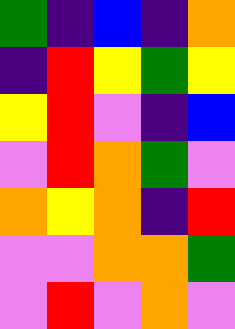[["green", "indigo", "blue", "indigo", "orange"], ["indigo", "red", "yellow", "green", "yellow"], ["yellow", "red", "violet", "indigo", "blue"], ["violet", "red", "orange", "green", "violet"], ["orange", "yellow", "orange", "indigo", "red"], ["violet", "violet", "orange", "orange", "green"], ["violet", "red", "violet", "orange", "violet"]]